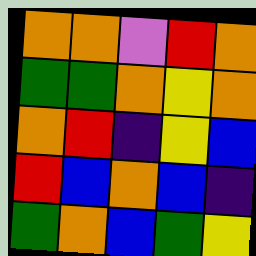[["orange", "orange", "violet", "red", "orange"], ["green", "green", "orange", "yellow", "orange"], ["orange", "red", "indigo", "yellow", "blue"], ["red", "blue", "orange", "blue", "indigo"], ["green", "orange", "blue", "green", "yellow"]]